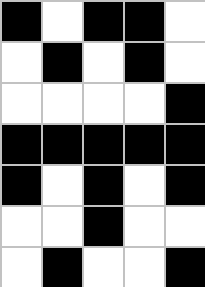[["black", "white", "black", "black", "white"], ["white", "black", "white", "black", "white"], ["white", "white", "white", "white", "black"], ["black", "black", "black", "black", "black"], ["black", "white", "black", "white", "black"], ["white", "white", "black", "white", "white"], ["white", "black", "white", "white", "black"]]